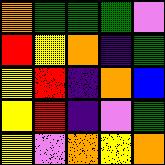[["orange", "green", "green", "green", "violet"], ["red", "yellow", "orange", "indigo", "green"], ["yellow", "red", "indigo", "orange", "blue"], ["yellow", "red", "indigo", "violet", "green"], ["yellow", "violet", "orange", "yellow", "orange"]]